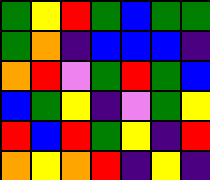[["green", "yellow", "red", "green", "blue", "green", "green"], ["green", "orange", "indigo", "blue", "blue", "blue", "indigo"], ["orange", "red", "violet", "green", "red", "green", "blue"], ["blue", "green", "yellow", "indigo", "violet", "green", "yellow"], ["red", "blue", "red", "green", "yellow", "indigo", "red"], ["orange", "yellow", "orange", "red", "indigo", "yellow", "indigo"]]